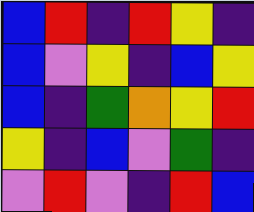[["blue", "red", "indigo", "red", "yellow", "indigo"], ["blue", "violet", "yellow", "indigo", "blue", "yellow"], ["blue", "indigo", "green", "orange", "yellow", "red"], ["yellow", "indigo", "blue", "violet", "green", "indigo"], ["violet", "red", "violet", "indigo", "red", "blue"]]